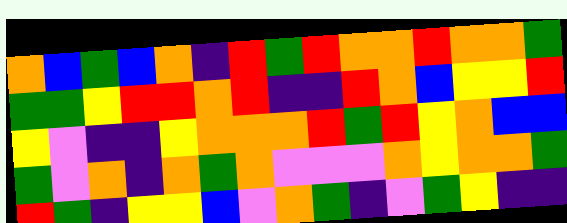[["orange", "blue", "green", "blue", "orange", "indigo", "red", "green", "red", "orange", "orange", "red", "orange", "orange", "green"], ["green", "green", "yellow", "red", "red", "orange", "red", "indigo", "indigo", "red", "orange", "blue", "yellow", "yellow", "red"], ["yellow", "violet", "indigo", "indigo", "yellow", "orange", "orange", "orange", "red", "green", "red", "yellow", "orange", "blue", "blue"], ["green", "violet", "orange", "indigo", "orange", "green", "orange", "violet", "violet", "violet", "orange", "yellow", "orange", "orange", "green"], ["red", "green", "indigo", "yellow", "yellow", "blue", "violet", "orange", "green", "indigo", "violet", "green", "yellow", "indigo", "indigo"]]